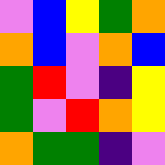[["violet", "blue", "yellow", "green", "orange"], ["orange", "blue", "violet", "orange", "blue"], ["green", "red", "violet", "indigo", "yellow"], ["green", "violet", "red", "orange", "yellow"], ["orange", "green", "green", "indigo", "violet"]]